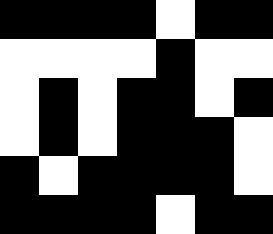[["black", "black", "black", "black", "white", "black", "black"], ["white", "white", "white", "white", "black", "white", "white"], ["white", "black", "white", "black", "black", "white", "black"], ["white", "black", "white", "black", "black", "black", "white"], ["black", "white", "black", "black", "black", "black", "white"], ["black", "black", "black", "black", "white", "black", "black"]]